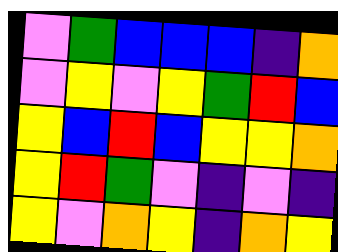[["violet", "green", "blue", "blue", "blue", "indigo", "orange"], ["violet", "yellow", "violet", "yellow", "green", "red", "blue"], ["yellow", "blue", "red", "blue", "yellow", "yellow", "orange"], ["yellow", "red", "green", "violet", "indigo", "violet", "indigo"], ["yellow", "violet", "orange", "yellow", "indigo", "orange", "yellow"]]